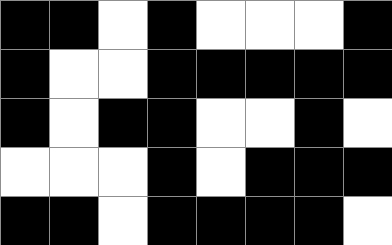[["black", "black", "white", "black", "white", "white", "white", "black"], ["black", "white", "white", "black", "black", "black", "black", "black"], ["black", "white", "black", "black", "white", "white", "black", "white"], ["white", "white", "white", "black", "white", "black", "black", "black"], ["black", "black", "white", "black", "black", "black", "black", "white"]]